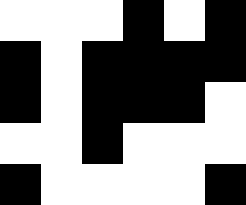[["white", "white", "white", "black", "white", "black"], ["black", "white", "black", "black", "black", "black"], ["black", "white", "black", "black", "black", "white"], ["white", "white", "black", "white", "white", "white"], ["black", "white", "white", "white", "white", "black"]]